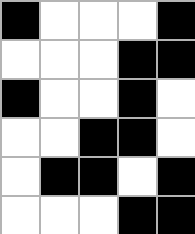[["black", "white", "white", "white", "black"], ["white", "white", "white", "black", "black"], ["black", "white", "white", "black", "white"], ["white", "white", "black", "black", "white"], ["white", "black", "black", "white", "black"], ["white", "white", "white", "black", "black"]]